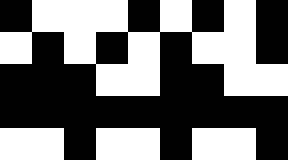[["black", "white", "white", "white", "black", "white", "black", "white", "black"], ["white", "black", "white", "black", "white", "black", "white", "white", "black"], ["black", "black", "black", "white", "white", "black", "black", "white", "white"], ["black", "black", "black", "black", "black", "black", "black", "black", "black"], ["white", "white", "black", "white", "white", "black", "white", "white", "black"]]